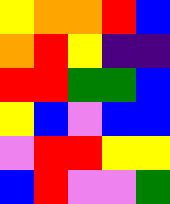[["yellow", "orange", "orange", "red", "blue"], ["orange", "red", "yellow", "indigo", "indigo"], ["red", "red", "green", "green", "blue"], ["yellow", "blue", "violet", "blue", "blue"], ["violet", "red", "red", "yellow", "yellow"], ["blue", "red", "violet", "violet", "green"]]